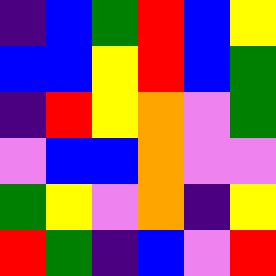[["indigo", "blue", "green", "red", "blue", "yellow"], ["blue", "blue", "yellow", "red", "blue", "green"], ["indigo", "red", "yellow", "orange", "violet", "green"], ["violet", "blue", "blue", "orange", "violet", "violet"], ["green", "yellow", "violet", "orange", "indigo", "yellow"], ["red", "green", "indigo", "blue", "violet", "red"]]